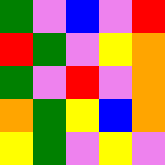[["green", "violet", "blue", "violet", "red"], ["red", "green", "violet", "yellow", "orange"], ["green", "violet", "red", "violet", "orange"], ["orange", "green", "yellow", "blue", "orange"], ["yellow", "green", "violet", "yellow", "violet"]]